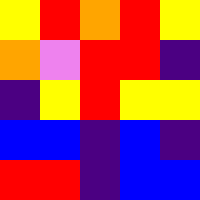[["yellow", "red", "orange", "red", "yellow"], ["orange", "violet", "red", "red", "indigo"], ["indigo", "yellow", "red", "yellow", "yellow"], ["blue", "blue", "indigo", "blue", "indigo"], ["red", "red", "indigo", "blue", "blue"]]